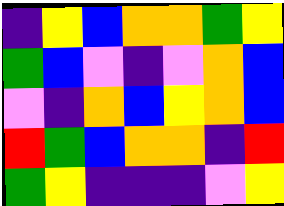[["indigo", "yellow", "blue", "orange", "orange", "green", "yellow"], ["green", "blue", "violet", "indigo", "violet", "orange", "blue"], ["violet", "indigo", "orange", "blue", "yellow", "orange", "blue"], ["red", "green", "blue", "orange", "orange", "indigo", "red"], ["green", "yellow", "indigo", "indigo", "indigo", "violet", "yellow"]]